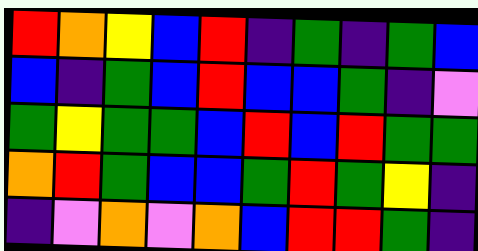[["red", "orange", "yellow", "blue", "red", "indigo", "green", "indigo", "green", "blue"], ["blue", "indigo", "green", "blue", "red", "blue", "blue", "green", "indigo", "violet"], ["green", "yellow", "green", "green", "blue", "red", "blue", "red", "green", "green"], ["orange", "red", "green", "blue", "blue", "green", "red", "green", "yellow", "indigo"], ["indigo", "violet", "orange", "violet", "orange", "blue", "red", "red", "green", "indigo"]]